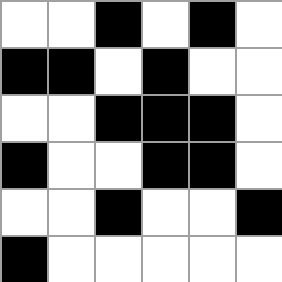[["white", "white", "black", "white", "black", "white"], ["black", "black", "white", "black", "white", "white"], ["white", "white", "black", "black", "black", "white"], ["black", "white", "white", "black", "black", "white"], ["white", "white", "black", "white", "white", "black"], ["black", "white", "white", "white", "white", "white"]]